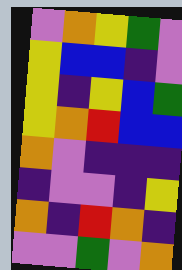[["violet", "orange", "yellow", "green", "violet"], ["yellow", "blue", "blue", "indigo", "violet"], ["yellow", "indigo", "yellow", "blue", "green"], ["yellow", "orange", "red", "blue", "blue"], ["orange", "violet", "indigo", "indigo", "indigo"], ["indigo", "violet", "violet", "indigo", "yellow"], ["orange", "indigo", "red", "orange", "indigo"], ["violet", "violet", "green", "violet", "orange"]]